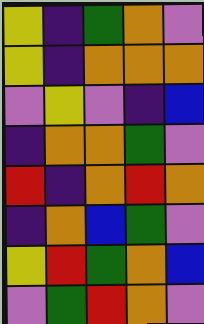[["yellow", "indigo", "green", "orange", "violet"], ["yellow", "indigo", "orange", "orange", "orange"], ["violet", "yellow", "violet", "indigo", "blue"], ["indigo", "orange", "orange", "green", "violet"], ["red", "indigo", "orange", "red", "orange"], ["indigo", "orange", "blue", "green", "violet"], ["yellow", "red", "green", "orange", "blue"], ["violet", "green", "red", "orange", "violet"]]